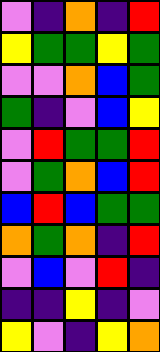[["violet", "indigo", "orange", "indigo", "red"], ["yellow", "green", "green", "yellow", "green"], ["violet", "violet", "orange", "blue", "green"], ["green", "indigo", "violet", "blue", "yellow"], ["violet", "red", "green", "green", "red"], ["violet", "green", "orange", "blue", "red"], ["blue", "red", "blue", "green", "green"], ["orange", "green", "orange", "indigo", "red"], ["violet", "blue", "violet", "red", "indigo"], ["indigo", "indigo", "yellow", "indigo", "violet"], ["yellow", "violet", "indigo", "yellow", "orange"]]